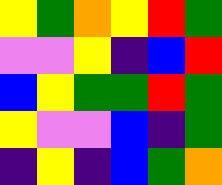[["yellow", "green", "orange", "yellow", "red", "green"], ["violet", "violet", "yellow", "indigo", "blue", "red"], ["blue", "yellow", "green", "green", "red", "green"], ["yellow", "violet", "violet", "blue", "indigo", "green"], ["indigo", "yellow", "indigo", "blue", "green", "orange"]]